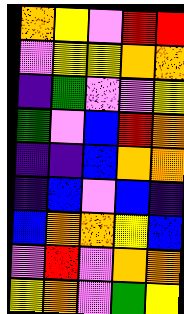[["orange", "yellow", "violet", "red", "red"], ["violet", "yellow", "yellow", "orange", "orange"], ["indigo", "green", "violet", "violet", "yellow"], ["green", "violet", "blue", "red", "orange"], ["indigo", "indigo", "blue", "orange", "orange"], ["indigo", "blue", "violet", "blue", "indigo"], ["blue", "orange", "orange", "yellow", "blue"], ["violet", "red", "violet", "orange", "orange"], ["yellow", "orange", "violet", "green", "yellow"]]